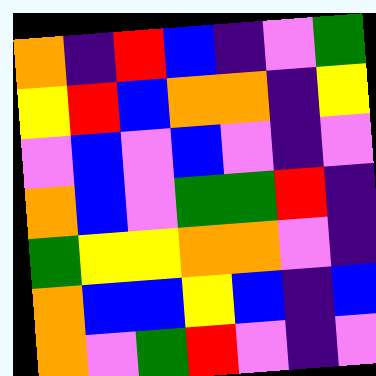[["orange", "indigo", "red", "blue", "indigo", "violet", "green"], ["yellow", "red", "blue", "orange", "orange", "indigo", "yellow"], ["violet", "blue", "violet", "blue", "violet", "indigo", "violet"], ["orange", "blue", "violet", "green", "green", "red", "indigo"], ["green", "yellow", "yellow", "orange", "orange", "violet", "indigo"], ["orange", "blue", "blue", "yellow", "blue", "indigo", "blue"], ["orange", "violet", "green", "red", "violet", "indigo", "violet"]]